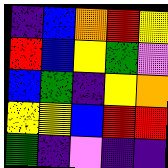[["indigo", "blue", "orange", "red", "yellow"], ["red", "blue", "yellow", "green", "violet"], ["blue", "green", "indigo", "yellow", "orange"], ["yellow", "yellow", "blue", "red", "red"], ["green", "indigo", "violet", "indigo", "indigo"]]